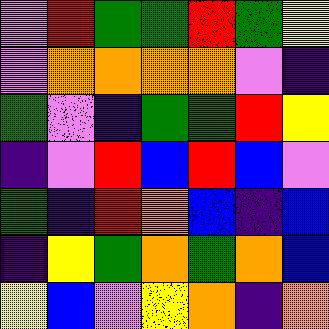[["violet", "red", "green", "green", "red", "green", "yellow"], ["violet", "orange", "orange", "orange", "orange", "violet", "indigo"], ["green", "violet", "indigo", "green", "green", "red", "yellow"], ["indigo", "violet", "red", "blue", "red", "blue", "violet"], ["green", "indigo", "red", "orange", "blue", "indigo", "blue"], ["indigo", "yellow", "green", "orange", "green", "orange", "blue"], ["yellow", "blue", "violet", "yellow", "orange", "indigo", "orange"]]